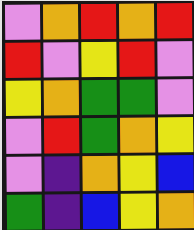[["violet", "orange", "red", "orange", "red"], ["red", "violet", "yellow", "red", "violet"], ["yellow", "orange", "green", "green", "violet"], ["violet", "red", "green", "orange", "yellow"], ["violet", "indigo", "orange", "yellow", "blue"], ["green", "indigo", "blue", "yellow", "orange"]]